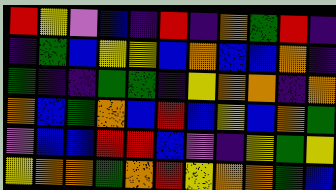[["red", "yellow", "violet", "blue", "indigo", "red", "indigo", "orange", "green", "red", "indigo"], ["indigo", "green", "blue", "yellow", "yellow", "blue", "orange", "blue", "blue", "orange", "indigo"], ["green", "indigo", "indigo", "green", "green", "indigo", "yellow", "orange", "orange", "indigo", "orange"], ["orange", "blue", "green", "orange", "blue", "red", "blue", "yellow", "blue", "orange", "green"], ["violet", "blue", "blue", "red", "red", "blue", "violet", "indigo", "yellow", "green", "yellow"], ["yellow", "orange", "orange", "green", "orange", "red", "yellow", "orange", "orange", "green", "blue"]]